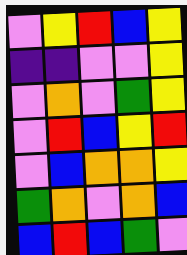[["violet", "yellow", "red", "blue", "yellow"], ["indigo", "indigo", "violet", "violet", "yellow"], ["violet", "orange", "violet", "green", "yellow"], ["violet", "red", "blue", "yellow", "red"], ["violet", "blue", "orange", "orange", "yellow"], ["green", "orange", "violet", "orange", "blue"], ["blue", "red", "blue", "green", "violet"]]